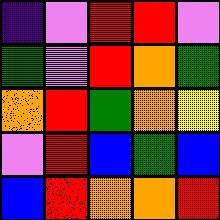[["indigo", "violet", "red", "red", "violet"], ["green", "violet", "red", "orange", "green"], ["orange", "red", "green", "orange", "yellow"], ["violet", "red", "blue", "green", "blue"], ["blue", "red", "orange", "orange", "red"]]